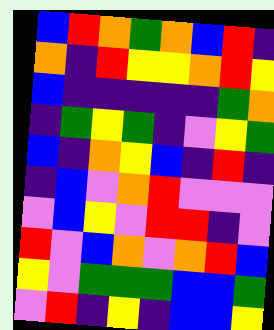[["blue", "red", "orange", "green", "orange", "blue", "red", "indigo"], ["orange", "indigo", "red", "yellow", "yellow", "orange", "red", "yellow"], ["blue", "indigo", "indigo", "indigo", "indigo", "indigo", "green", "orange"], ["indigo", "green", "yellow", "green", "indigo", "violet", "yellow", "green"], ["blue", "indigo", "orange", "yellow", "blue", "indigo", "red", "indigo"], ["indigo", "blue", "violet", "orange", "red", "violet", "violet", "violet"], ["violet", "blue", "yellow", "violet", "red", "red", "indigo", "violet"], ["red", "violet", "blue", "orange", "violet", "orange", "red", "blue"], ["yellow", "violet", "green", "green", "green", "blue", "blue", "green"], ["violet", "red", "indigo", "yellow", "indigo", "blue", "blue", "yellow"]]